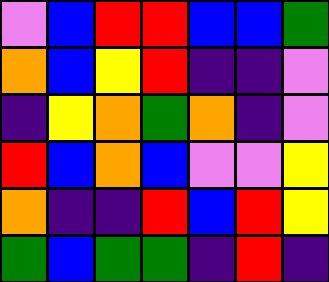[["violet", "blue", "red", "red", "blue", "blue", "green"], ["orange", "blue", "yellow", "red", "indigo", "indigo", "violet"], ["indigo", "yellow", "orange", "green", "orange", "indigo", "violet"], ["red", "blue", "orange", "blue", "violet", "violet", "yellow"], ["orange", "indigo", "indigo", "red", "blue", "red", "yellow"], ["green", "blue", "green", "green", "indigo", "red", "indigo"]]